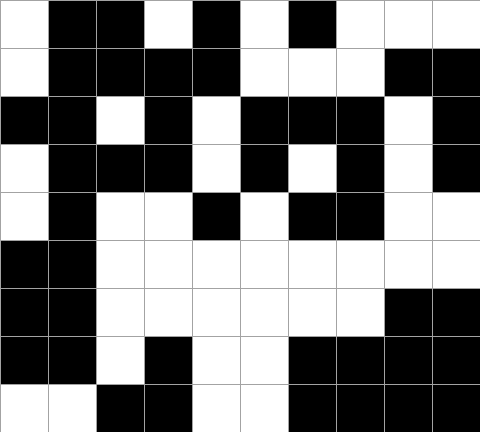[["white", "black", "black", "white", "black", "white", "black", "white", "white", "white"], ["white", "black", "black", "black", "black", "white", "white", "white", "black", "black"], ["black", "black", "white", "black", "white", "black", "black", "black", "white", "black"], ["white", "black", "black", "black", "white", "black", "white", "black", "white", "black"], ["white", "black", "white", "white", "black", "white", "black", "black", "white", "white"], ["black", "black", "white", "white", "white", "white", "white", "white", "white", "white"], ["black", "black", "white", "white", "white", "white", "white", "white", "black", "black"], ["black", "black", "white", "black", "white", "white", "black", "black", "black", "black"], ["white", "white", "black", "black", "white", "white", "black", "black", "black", "black"]]